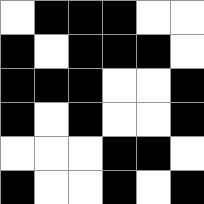[["white", "black", "black", "black", "white", "white"], ["black", "white", "black", "black", "black", "white"], ["black", "black", "black", "white", "white", "black"], ["black", "white", "black", "white", "white", "black"], ["white", "white", "white", "black", "black", "white"], ["black", "white", "white", "black", "white", "black"]]